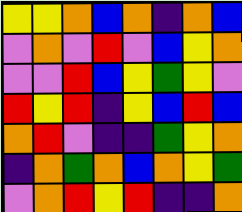[["yellow", "yellow", "orange", "blue", "orange", "indigo", "orange", "blue"], ["violet", "orange", "violet", "red", "violet", "blue", "yellow", "orange"], ["violet", "violet", "red", "blue", "yellow", "green", "yellow", "violet"], ["red", "yellow", "red", "indigo", "yellow", "blue", "red", "blue"], ["orange", "red", "violet", "indigo", "indigo", "green", "yellow", "orange"], ["indigo", "orange", "green", "orange", "blue", "orange", "yellow", "green"], ["violet", "orange", "red", "yellow", "red", "indigo", "indigo", "orange"]]